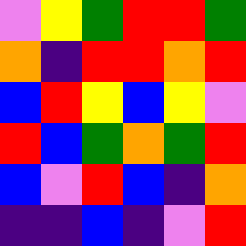[["violet", "yellow", "green", "red", "red", "green"], ["orange", "indigo", "red", "red", "orange", "red"], ["blue", "red", "yellow", "blue", "yellow", "violet"], ["red", "blue", "green", "orange", "green", "red"], ["blue", "violet", "red", "blue", "indigo", "orange"], ["indigo", "indigo", "blue", "indigo", "violet", "red"]]